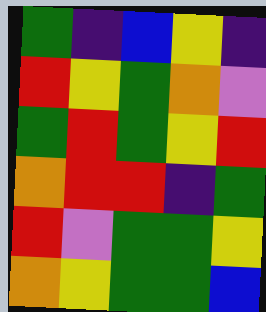[["green", "indigo", "blue", "yellow", "indigo"], ["red", "yellow", "green", "orange", "violet"], ["green", "red", "green", "yellow", "red"], ["orange", "red", "red", "indigo", "green"], ["red", "violet", "green", "green", "yellow"], ["orange", "yellow", "green", "green", "blue"]]